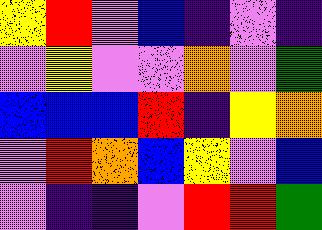[["yellow", "red", "violet", "blue", "indigo", "violet", "indigo"], ["violet", "yellow", "violet", "violet", "orange", "violet", "green"], ["blue", "blue", "blue", "red", "indigo", "yellow", "orange"], ["violet", "red", "orange", "blue", "yellow", "violet", "blue"], ["violet", "indigo", "indigo", "violet", "red", "red", "green"]]